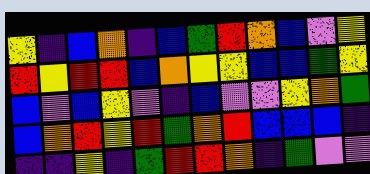[["yellow", "indigo", "blue", "orange", "indigo", "blue", "green", "red", "orange", "blue", "violet", "yellow"], ["red", "yellow", "red", "red", "blue", "orange", "yellow", "yellow", "blue", "blue", "green", "yellow"], ["blue", "violet", "blue", "yellow", "violet", "indigo", "blue", "violet", "violet", "yellow", "orange", "green"], ["blue", "orange", "red", "yellow", "red", "green", "orange", "red", "blue", "blue", "blue", "indigo"], ["indigo", "indigo", "yellow", "indigo", "green", "red", "red", "orange", "indigo", "green", "violet", "violet"]]